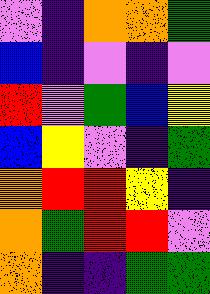[["violet", "indigo", "orange", "orange", "green"], ["blue", "indigo", "violet", "indigo", "violet"], ["red", "violet", "green", "blue", "yellow"], ["blue", "yellow", "violet", "indigo", "green"], ["orange", "red", "red", "yellow", "indigo"], ["orange", "green", "red", "red", "violet"], ["orange", "indigo", "indigo", "green", "green"]]